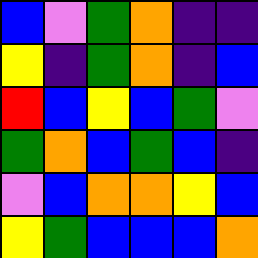[["blue", "violet", "green", "orange", "indigo", "indigo"], ["yellow", "indigo", "green", "orange", "indigo", "blue"], ["red", "blue", "yellow", "blue", "green", "violet"], ["green", "orange", "blue", "green", "blue", "indigo"], ["violet", "blue", "orange", "orange", "yellow", "blue"], ["yellow", "green", "blue", "blue", "blue", "orange"]]